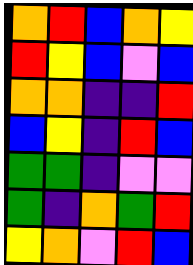[["orange", "red", "blue", "orange", "yellow"], ["red", "yellow", "blue", "violet", "blue"], ["orange", "orange", "indigo", "indigo", "red"], ["blue", "yellow", "indigo", "red", "blue"], ["green", "green", "indigo", "violet", "violet"], ["green", "indigo", "orange", "green", "red"], ["yellow", "orange", "violet", "red", "blue"]]